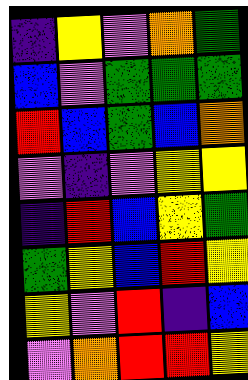[["indigo", "yellow", "violet", "orange", "green"], ["blue", "violet", "green", "green", "green"], ["red", "blue", "green", "blue", "orange"], ["violet", "indigo", "violet", "yellow", "yellow"], ["indigo", "red", "blue", "yellow", "green"], ["green", "yellow", "blue", "red", "yellow"], ["yellow", "violet", "red", "indigo", "blue"], ["violet", "orange", "red", "red", "yellow"]]